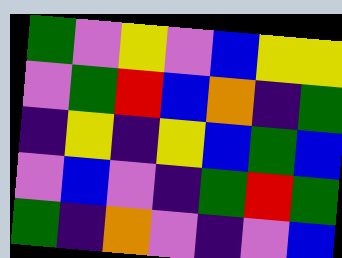[["green", "violet", "yellow", "violet", "blue", "yellow", "yellow"], ["violet", "green", "red", "blue", "orange", "indigo", "green"], ["indigo", "yellow", "indigo", "yellow", "blue", "green", "blue"], ["violet", "blue", "violet", "indigo", "green", "red", "green"], ["green", "indigo", "orange", "violet", "indigo", "violet", "blue"]]